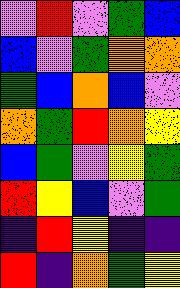[["violet", "red", "violet", "green", "blue"], ["blue", "violet", "green", "orange", "orange"], ["green", "blue", "orange", "blue", "violet"], ["orange", "green", "red", "orange", "yellow"], ["blue", "green", "violet", "yellow", "green"], ["red", "yellow", "blue", "violet", "green"], ["indigo", "red", "yellow", "indigo", "indigo"], ["red", "indigo", "orange", "green", "yellow"]]